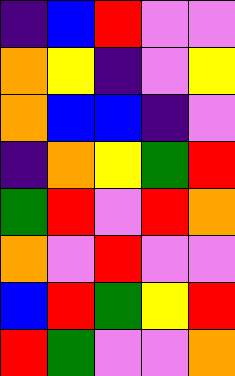[["indigo", "blue", "red", "violet", "violet"], ["orange", "yellow", "indigo", "violet", "yellow"], ["orange", "blue", "blue", "indigo", "violet"], ["indigo", "orange", "yellow", "green", "red"], ["green", "red", "violet", "red", "orange"], ["orange", "violet", "red", "violet", "violet"], ["blue", "red", "green", "yellow", "red"], ["red", "green", "violet", "violet", "orange"]]